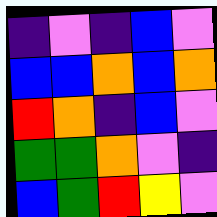[["indigo", "violet", "indigo", "blue", "violet"], ["blue", "blue", "orange", "blue", "orange"], ["red", "orange", "indigo", "blue", "violet"], ["green", "green", "orange", "violet", "indigo"], ["blue", "green", "red", "yellow", "violet"]]